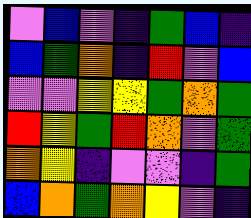[["violet", "blue", "violet", "indigo", "green", "blue", "indigo"], ["blue", "green", "orange", "indigo", "red", "violet", "blue"], ["violet", "violet", "yellow", "yellow", "green", "orange", "green"], ["red", "yellow", "green", "red", "orange", "violet", "green"], ["orange", "yellow", "indigo", "violet", "violet", "indigo", "green"], ["blue", "orange", "green", "orange", "yellow", "violet", "indigo"]]